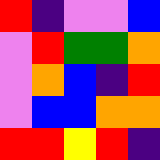[["red", "indigo", "violet", "violet", "blue"], ["violet", "red", "green", "green", "orange"], ["violet", "orange", "blue", "indigo", "red"], ["violet", "blue", "blue", "orange", "orange"], ["red", "red", "yellow", "red", "indigo"]]